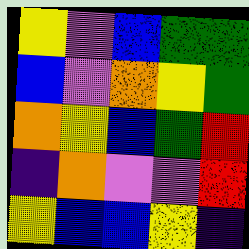[["yellow", "violet", "blue", "green", "green"], ["blue", "violet", "orange", "yellow", "green"], ["orange", "yellow", "blue", "green", "red"], ["indigo", "orange", "violet", "violet", "red"], ["yellow", "blue", "blue", "yellow", "indigo"]]